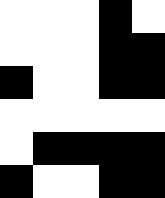[["white", "white", "white", "black", "white"], ["white", "white", "white", "black", "black"], ["black", "white", "white", "black", "black"], ["white", "white", "white", "white", "white"], ["white", "black", "black", "black", "black"], ["black", "white", "white", "black", "black"]]